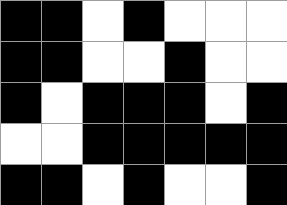[["black", "black", "white", "black", "white", "white", "white"], ["black", "black", "white", "white", "black", "white", "white"], ["black", "white", "black", "black", "black", "white", "black"], ["white", "white", "black", "black", "black", "black", "black"], ["black", "black", "white", "black", "white", "white", "black"]]